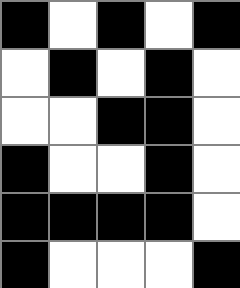[["black", "white", "black", "white", "black"], ["white", "black", "white", "black", "white"], ["white", "white", "black", "black", "white"], ["black", "white", "white", "black", "white"], ["black", "black", "black", "black", "white"], ["black", "white", "white", "white", "black"]]